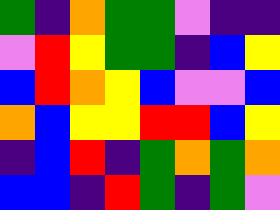[["green", "indigo", "orange", "green", "green", "violet", "indigo", "indigo"], ["violet", "red", "yellow", "green", "green", "indigo", "blue", "yellow"], ["blue", "red", "orange", "yellow", "blue", "violet", "violet", "blue"], ["orange", "blue", "yellow", "yellow", "red", "red", "blue", "yellow"], ["indigo", "blue", "red", "indigo", "green", "orange", "green", "orange"], ["blue", "blue", "indigo", "red", "green", "indigo", "green", "violet"]]